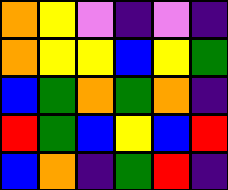[["orange", "yellow", "violet", "indigo", "violet", "indigo"], ["orange", "yellow", "yellow", "blue", "yellow", "green"], ["blue", "green", "orange", "green", "orange", "indigo"], ["red", "green", "blue", "yellow", "blue", "red"], ["blue", "orange", "indigo", "green", "red", "indigo"]]